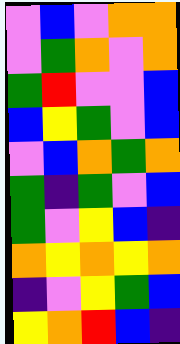[["violet", "blue", "violet", "orange", "orange"], ["violet", "green", "orange", "violet", "orange"], ["green", "red", "violet", "violet", "blue"], ["blue", "yellow", "green", "violet", "blue"], ["violet", "blue", "orange", "green", "orange"], ["green", "indigo", "green", "violet", "blue"], ["green", "violet", "yellow", "blue", "indigo"], ["orange", "yellow", "orange", "yellow", "orange"], ["indigo", "violet", "yellow", "green", "blue"], ["yellow", "orange", "red", "blue", "indigo"]]